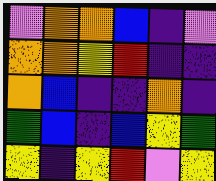[["violet", "orange", "orange", "blue", "indigo", "violet"], ["orange", "orange", "yellow", "red", "indigo", "indigo"], ["orange", "blue", "indigo", "indigo", "orange", "indigo"], ["green", "blue", "indigo", "blue", "yellow", "green"], ["yellow", "indigo", "yellow", "red", "violet", "yellow"]]